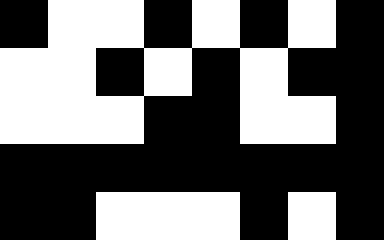[["black", "white", "white", "black", "white", "black", "white", "black"], ["white", "white", "black", "white", "black", "white", "black", "black"], ["white", "white", "white", "black", "black", "white", "white", "black"], ["black", "black", "black", "black", "black", "black", "black", "black"], ["black", "black", "white", "white", "white", "black", "white", "black"]]